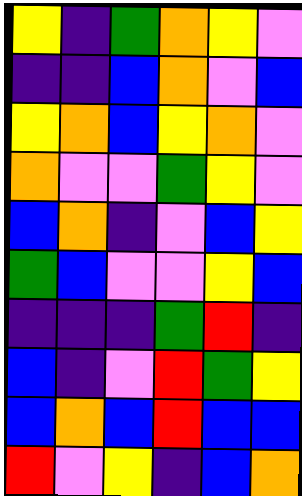[["yellow", "indigo", "green", "orange", "yellow", "violet"], ["indigo", "indigo", "blue", "orange", "violet", "blue"], ["yellow", "orange", "blue", "yellow", "orange", "violet"], ["orange", "violet", "violet", "green", "yellow", "violet"], ["blue", "orange", "indigo", "violet", "blue", "yellow"], ["green", "blue", "violet", "violet", "yellow", "blue"], ["indigo", "indigo", "indigo", "green", "red", "indigo"], ["blue", "indigo", "violet", "red", "green", "yellow"], ["blue", "orange", "blue", "red", "blue", "blue"], ["red", "violet", "yellow", "indigo", "blue", "orange"]]